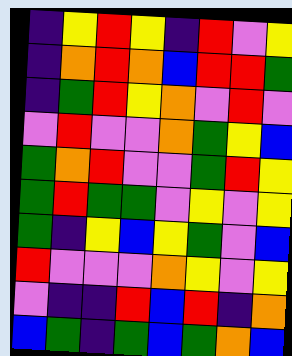[["indigo", "yellow", "red", "yellow", "indigo", "red", "violet", "yellow"], ["indigo", "orange", "red", "orange", "blue", "red", "red", "green"], ["indigo", "green", "red", "yellow", "orange", "violet", "red", "violet"], ["violet", "red", "violet", "violet", "orange", "green", "yellow", "blue"], ["green", "orange", "red", "violet", "violet", "green", "red", "yellow"], ["green", "red", "green", "green", "violet", "yellow", "violet", "yellow"], ["green", "indigo", "yellow", "blue", "yellow", "green", "violet", "blue"], ["red", "violet", "violet", "violet", "orange", "yellow", "violet", "yellow"], ["violet", "indigo", "indigo", "red", "blue", "red", "indigo", "orange"], ["blue", "green", "indigo", "green", "blue", "green", "orange", "blue"]]